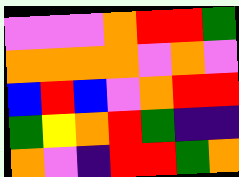[["violet", "violet", "violet", "orange", "red", "red", "green"], ["orange", "orange", "orange", "orange", "violet", "orange", "violet"], ["blue", "red", "blue", "violet", "orange", "red", "red"], ["green", "yellow", "orange", "red", "green", "indigo", "indigo"], ["orange", "violet", "indigo", "red", "red", "green", "orange"]]